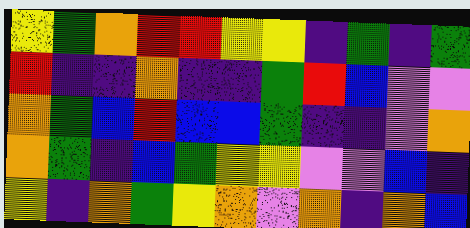[["yellow", "green", "orange", "red", "red", "yellow", "yellow", "indigo", "green", "indigo", "green"], ["red", "indigo", "indigo", "orange", "indigo", "indigo", "green", "red", "blue", "violet", "violet"], ["orange", "green", "blue", "red", "blue", "blue", "green", "indigo", "indigo", "violet", "orange"], ["orange", "green", "indigo", "blue", "green", "yellow", "yellow", "violet", "violet", "blue", "indigo"], ["yellow", "indigo", "orange", "green", "yellow", "orange", "violet", "orange", "indigo", "orange", "blue"]]